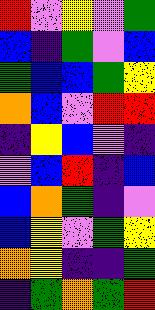[["red", "violet", "yellow", "violet", "green"], ["blue", "indigo", "green", "violet", "blue"], ["green", "blue", "blue", "green", "yellow"], ["orange", "blue", "violet", "red", "red"], ["indigo", "yellow", "blue", "violet", "indigo"], ["violet", "blue", "red", "indigo", "blue"], ["blue", "orange", "green", "indigo", "violet"], ["blue", "yellow", "violet", "green", "yellow"], ["orange", "yellow", "indigo", "indigo", "green"], ["indigo", "green", "orange", "green", "red"]]